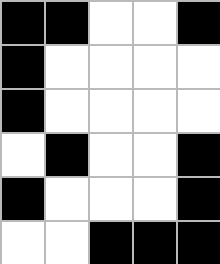[["black", "black", "white", "white", "black"], ["black", "white", "white", "white", "white"], ["black", "white", "white", "white", "white"], ["white", "black", "white", "white", "black"], ["black", "white", "white", "white", "black"], ["white", "white", "black", "black", "black"]]